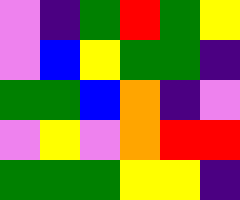[["violet", "indigo", "green", "red", "green", "yellow"], ["violet", "blue", "yellow", "green", "green", "indigo"], ["green", "green", "blue", "orange", "indigo", "violet"], ["violet", "yellow", "violet", "orange", "red", "red"], ["green", "green", "green", "yellow", "yellow", "indigo"]]